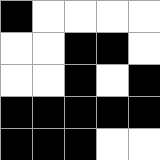[["black", "white", "white", "white", "white"], ["white", "white", "black", "black", "white"], ["white", "white", "black", "white", "black"], ["black", "black", "black", "black", "black"], ["black", "black", "black", "white", "white"]]